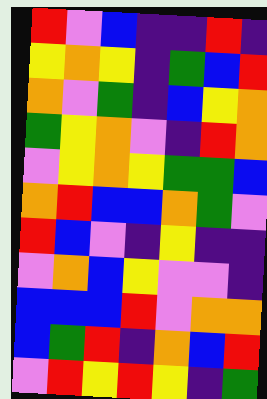[["red", "violet", "blue", "indigo", "indigo", "red", "indigo"], ["yellow", "orange", "yellow", "indigo", "green", "blue", "red"], ["orange", "violet", "green", "indigo", "blue", "yellow", "orange"], ["green", "yellow", "orange", "violet", "indigo", "red", "orange"], ["violet", "yellow", "orange", "yellow", "green", "green", "blue"], ["orange", "red", "blue", "blue", "orange", "green", "violet"], ["red", "blue", "violet", "indigo", "yellow", "indigo", "indigo"], ["violet", "orange", "blue", "yellow", "violet", "violet", "indigo"], ["blue", "blue", "blue", "red", "violet", "orange", "orange"], ["blue", "green", "red", "indigo", "orange", "blue", "red"], ["violet", "red", "yellow", "red", "yellow", "indigo", "green"]]